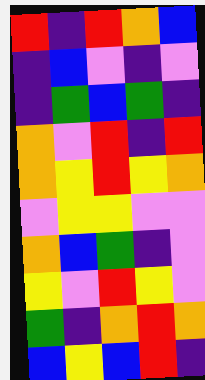[["red", "indigo", "red", "orange", "blue"], ["indigo", "blue", "violet", "indigo", "violet"], ["indigo", "green", "blue", "green", "indigo"], ["orange", "violet", "red", "indigo", "red"], ["orange", "yellow", "red", "yellow", "orange"], ["violet", "yellow", "yellow", "violet", "violet"], ["orange", "blue", "green", "indigo", "violet"], ["yellow", "violet", "red", "yellow", "violet"], ["green", "indigo", "orange", "red", "orange"], ["blue", "yellow", "blue", "red", "indigo"]]